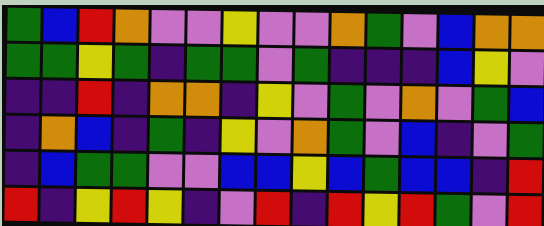[["green", "blue", "red", "orange", "violet", "violet", "yellow", "violet", "violet", "orange", "green", "violet", "blue", "orange", "orange"], ["green", "green", "yellow", "green", "indigo", "green", "green", "violet", "green", "indigo", "indigo", "indigo", "blue", "yellow", "violet"], ["indigo", "indigo", "red", "indigo", "orange", "orange", "indigo", "yellow", "violet", "green", "violet", "orange", "violet", "green", "blue"], ["indigo", "orange", "blue", "indigo", "green", "indigo", "yellow", "violet", "orange", "green", "violet", "blue", "indigo", "violet", "green"], ["indigo", "blue", "green", "green", "violet", "violet", "blue", "blue", "yellow", "blue", "green", "blue", "blue", "indigo", "red"], ["red", "indigo", "yellow", "red", "yellow", "indigo", "violet", "red", "indigo", "red", "yellow", "red", "green", "violet", "red"]]